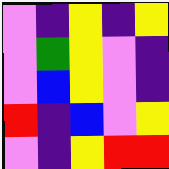[["violet", "indigo", "yellow", "indigo", "yellow"], ["violet", "green", "yellow", "violet", "indigo"], ["violet", "blue", "yellow", "violet", "indigo"], ["red", "indigo", "blue", "violet", "yellow"], ["violet", "indigo", "yellow", "red", "red"]]